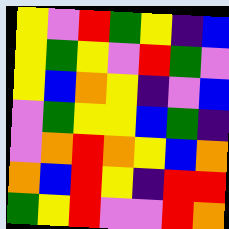[["yellow", "violet", "red", "green", "yellow", "indigo", "blue"], ["yellow", "green", "yellow", "violet", "red", "green", "violet"], ["yellow", "blue", "orange", "yellow", "indigo", "violet", "blue"], ["violet", "green", "yellow", "yellow", "blue", "green", "indigo"], ["violet", "orange", "red", "orange", "yellow", "blue", "orange"], ["orange", "blue", "red", "yellow", "indigo", "red", "red"], ["green", "yellow", "red", "violet", "violet", "red", "orange"]]